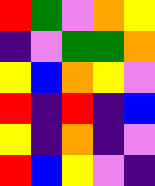[["red", "green", "violet", "orange", "yellow"], ["indigo", "violet", "green", "green", "orange"], ["yellow", "blue", "orange", "yellow", "violet"], ["red", "indigo", "red", "indigo", "blue"], ["yellow", "indigo", "orange", "indigo", "violet"], ["red", "blue", "yellow", "violet", "indigo"]]